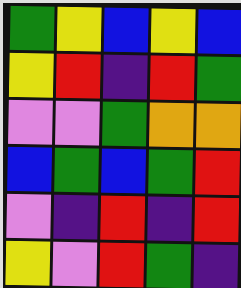[["green", "yellow", "blue", "yellow", "blue"], ["yellow", "red", "indigo", "red", "green"], ["violet", "violet", "green", "orange", "orange"], ["blue", "green", "blue", "green", "red"], ["violet", "indigo", "red", "indigo", "red"], ["yellow", "violet", "red", "green", "indigo"]]